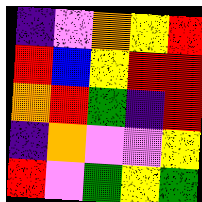[["indigo", "violet", "orange", "yellow", "red"], ["red", "blue", "yellow", "red", "red"], ["orange", "red", "green", "indigo", "red"], ["indigo", "orange", "violet", "violet", "yellow"], ["red", "violet", "green", "yellow", "green"]]